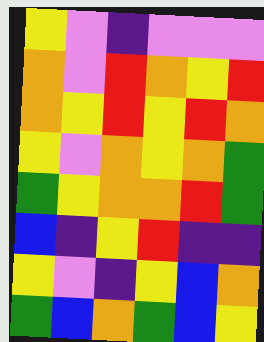[["yellow", "violet", "indigo", "violet", "violet", "violet"], ["orange", "violet", "red", "orange", "yellow", "red"], ["orange", "yellow", "red", "yellow", "red", "orange"], ["yellow", "violet", "orange", "yellow", "orange", "green"], ["green", "yellow", "orange", "orange", "red", "green"], ["blue", "indigo", "yellow", "red", "indigo", "indigo"], ["yellow", "violet", "indigo", "yellow", "blue", "orange"], ["green", "blue", "orange", "green", "blue", "yellow"]]